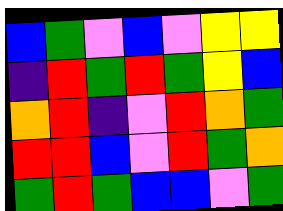[["blue", "green", "violet", "blue", "violet", "yellow", "yellow"], ["indigo", "red", "green", "red", "green", "yellow", "blue"], ["orange", "red", "indigo", "violet", "red", "orange", "green"], ["red", "red", "blue", "violet", "red", "green", "orange"], ["green", "red", "green", "blue", "blue", "violet", "green"]]